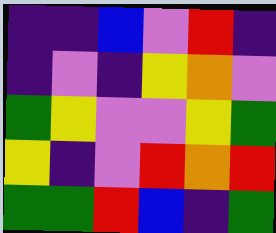[["indigo", "indigo", "blue", "violet", "red", "indigo"], ["indigo", "violet", "indigo", "yellow", "orange", "violet"], ["green", "yellow", "violet", "violet", "yellow", "green"], ["yellow", "indigo", "violet", "red", "orange", "red"], ["green", "green", "red", "blue", "indigo", "green"]]